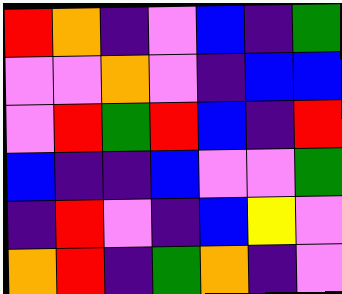[["red", "orange", "indigo", "violet", "blue", "indigo", "green"], ["violet", "violet", "orange", "violet", "indigo", "blue", "blue"], ["violet", "red", "green", "red", "blue", "indigo", "red"], ["blue", "indigo", "indigo", "blue", "violet", "violet", "green"], ["indigo", "red", "violet", "indigo", "blue", "yellow", "violet"], ["orange", "red", "indigo", "green", "orange", "indigo", "violet"]]